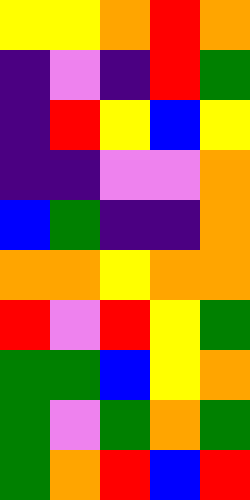[["yellow", "yellow", "orange", "red", "orange"], ["indigo", "violet", "indigo", "red", "green"], ["indigo", "red", "yellow", "blue", "yellow"], ["indigo", "indigo", "violet", "violet", "orange"], ["blue", "green", "indigo", "indigo", "orange"], ["orange", "orange", "yellow", "orange", "orange"], ["red", "violet", "red", "yellow", "green"], ["green", "green", "blue", "yellow", "orange"], ["green", "violet", "green", "orange", "green"], ["green", "orange", "red", "blue", "red"]]